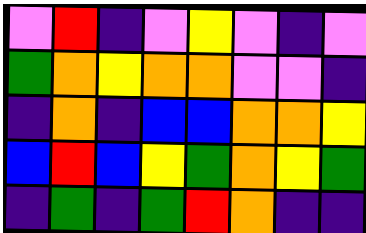[["violet", "red", "indigo", "violet", "yellow", "violet", "indigo", "violet"], ["green", "orange", "yellow", "orange", "orange", "violet", "violet", "indigo"], ["indigo", "orange", "indigo", "blue", "blue", "orange", "orange", "yellow"], ["blue", "red", "blue", "yellow", "green", "orange", "yellow", "green"], ["indigo", "green", "indigo", "green", "red", "orange", "indigo", "indigo"]]